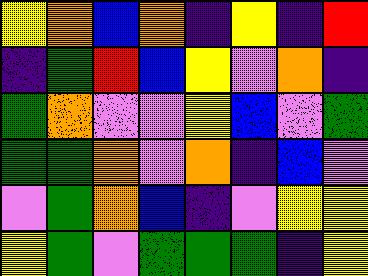[["yellow", "orange", "blue", "orange", "indigo", "yellow", "indigo", "red"], ["indigo", "green", "red", "blue", "yellow", "violet", "orange", "indigo"], ["green", "orange", "violet", "violet", "yellow", "blue", "violet", "green"], ["green", "green", "orange", "violet", "orange", "indigo", "blue", "violet"], ["violet", "green", "orange", "blue", "indigo", "violet", "yellow", "yellow"], ["yellow", "green", "violet", "green", "green", "green", "indigo", "yellow"]]